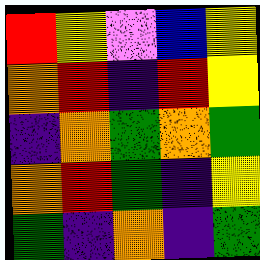[["red", "yellow", "violet", "blue", "yellow"], ["orange", "red", "indigo", "red", "yellow"], ["indigo", "orange", "green", "orange", "green"], ["orange", "red", "green", "indigo", "yellow"], ["green", "indigo", "orange", "indigo", "green"]]